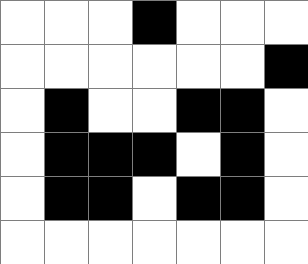[["white", "white", "white", "black", "white", "white", "white"], ["white", "white", "white", "white", "white", "white", "black"], ["white", "black", "white", "white", "black", "black", "white"], ["white", "black", "black", "black", "white", "black", "white"], ["white", "black", "black", "white", "black", "black", "white"], ["white", "white", "white", "white", "white", "white", "white"]]